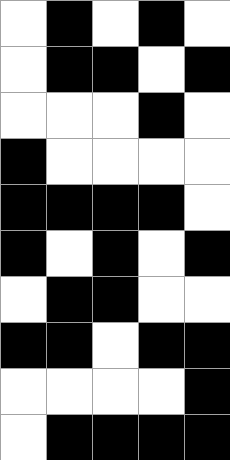[["white", "black", "white", "black", "white"], ["white", "black", "black", "white", "black"], ["white", "white", "white", "black", "white"], ["black", "white", "white", "white", "white"], ["black", "black", "black", "black", "white"], ["black", "white", "black", "white", "black"], ["white", "black", "black", "white", "white"], ["black", "black", "white", "black", "black"], ["white", "white", "white", "white", "black"], ["white", "black", "black", "black", "black"]]